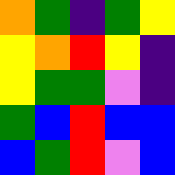[["orange", "green", "indigo", "green", "yellow"], ["yellow", "orange", "red", "yellow", "indigo"], ["yellow", "green", "green", "violet", "indigo"], ["green", "blue", "red", "blue", "blue"], ["blue", "green", "red", "violet", "blue"]]